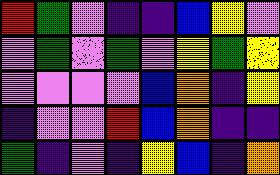[["red", "green", "violet", "indigo", "indigo", "blue", "yellow", "violet"], ["violet", "green", "violet", "green", "violet", "yellow", "green", "yellow"], ["violet", "violet", "violet", "violet", "blue", "orange", "indigo", "yellow"], ["indigo", "violet", "violet", "red", "blue", "orange", "indigo", "indigo"], ["green", "indigo", "violet", "indigo", "yellow", "blue", "indigo", "orange"]]